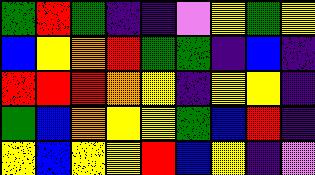[["green", "red", "green", "indigo", "indigo", "violet", "yellow", "green", "yellow"], ["blue", "yellow", "orange", "red", "green", "green", "indigo", "blue", "indigo"], ["red", "red", "red", "orange", "yellow", "indigo", "yellow", "yellow", "indigo"], ["green", "blue", "orange", "yellow", "yellow", "green", "blue", "red", "indigo"], ["yellow", "blue", "yellow", "yellow", "red", "blue", "yellow", "indigo", "violet"]]